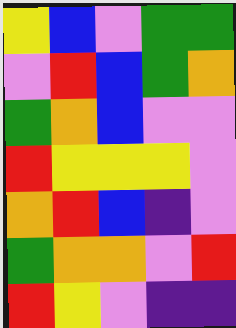[["yellow", "blue", "violet", "green", "green"], ["violet", "red", "blue", "green", "orange"], ["green", "orange", "blue", "violet", "violet"], ["red", "yellow", "yellow", "yellow", "violet"], ["orange", "red", "blue", "indigo", "violet"], ["green", "orange", "orange", "violet", "red"], ["red", "yellow", "violet", "indigo", "indigo"]]